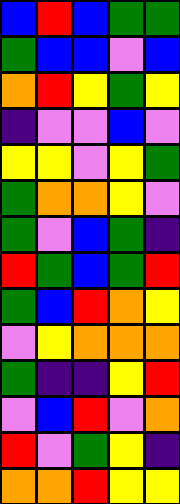[["blue", "red", "blue", "green", "green"], ["green", "blue", "blue", "violet", "blue"], ["orange", "red", "yellow", "green", "yellow"], ["indigo", "violet", "violet", "blue", "violet"], ["yellow", "yellow", "violet", "yellow", "green"], ["green", "orange", "orange", "yellow", "violet"], ["green", "violet", "blue", "green", "indigo"], ["red", "green", "blue", "green", "red"], ["green", "blue", "red", "orange", "yellow"], ["violet", "yellow", "orange", "orange", "orange"], ["green", "indigo", "indigo", "yellow", "red"], ["violet", "blue", "red", "violet", "orange"], ["red", "violet", "green", "yellow", "indigo"], ["orange", "orange", "red", "yellow", "yellow"]]